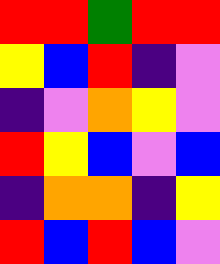[["red", "red", "green", "red", "red"], ["yellow", "blue", "red", "indigo", "violet"], ["indigo", "violet", "orange", "yellow", "violet"], ["red", "yellow", "blue", "violet", "blue"], ["indigo", "orange", "orange", "indigo", "yellow"], ["red", "blue", "red", "blue", "violet"]]